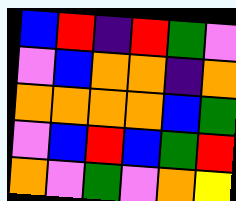[["blue", "red", "indigo", "red", "green", "violet"], ["violet", "blue", "orange", "orange", "indigo", "orange"], ["orange", "orange", "orange", "orange", "blue", "green"], ["violet", "blue", "red", "blue", "green", "red"], ["orange", "violet", "green", "violet", "orange", "yellow"]]